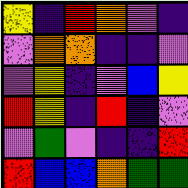[["yellow", "indigo", "red", "orange", "violet", "indigo"], ["violet", "orange", "orange", "indigo", "indigo", "violet"], ["violet", "yellow", "indigo", "violet", "blue", "yellow"], ["red", "yellow", "indigo", "red", "indigo", "violet"], ["violet", "green", "violet", "indigo", "indigo", "red"], ["red", "blue", "blue", "orange", "green", "green"]]